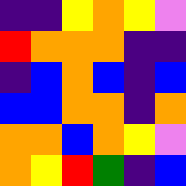[["indigo", "indigo", "yellow", "orange", "yellow", "violet"], ["red", "orange", "orange", "orange", "indigo", "indigo"], ["indigo", "blue", "orange", "blue", "indigo", "blue"], ["blue", "blue", "orange", "orange", "indigo", "orange"], ["orange", "orange", "blue", "orange", "yellow", "violet"], ["orange", "yellow", "red", "green", "indigo", "blue"]]